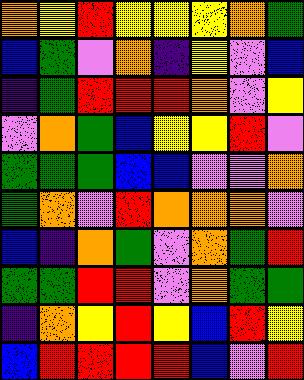[["orange", "yellow", "red", "yellow", "yellow", "yellow", "orange", "green"], ["blue", "green", "violet", "orange", "indigo", "yellow", "violet", "blue"], ["indigo", "green", "red", "red", "red", "orange", "violet", "yellow"], ["violet", "orange", "green", "blue", "yellow", "yellow", "red", "violet"], ["green", "green", "green", "blue", "blue", "violet", "violet", "orange"], ["green", "orange", "violet", "red", "orange", "orange", "orange", "violet"], ["blue", "indigo", "orange", "green", "violet", "orange", "green", "red"], ["green", "green", "red", "red", "violet", "orange", "green", "green"], ["indigo", "orange", "yellow", "red", "yellow", "blue", "red", "yellow"], ["blue", "red", "red", "red", "red", "blue", "violet", "red"]]